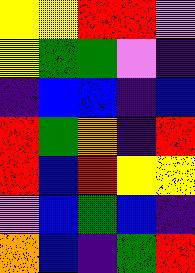[["yellow", "yellow", "red", "red", "violet"], ["yellow", "green", "green", "violet", "indigo"], ["indigo", "blue", "blue", "indigo", "blue"], ["red", "green", "orange", "indigo", "red"], ["red", "blue", "red", "yellow", "yellow"], ["violet", "blue", "green", "blue", "indigo"], ["orange", "blue", "indigo", "green", "red"]]